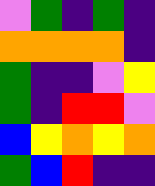[["violet", "green", "indigo", "green", "indigo"], ["orange", "orange", "orange", "orange", "indigo"], ["green", "indigo", "indigo", "violet", "yellow"], ["green", "indigo", "red", "red", "violet"], ["blue", "yellow", "orange", "yellow", "orange"], ["green", "blue", "red", "indigo", "indigo"]]